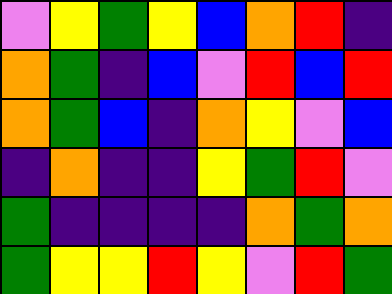[["violet", "yellow", "green", "yellow", "blue", "orange", "red", "indigo"], ["orange", "green", "indigo", "blue", "violet", "red", "blue", "red"], ["orange", "green", "blue", "indigo", "orange", "yellow", "violet", "blue"], ["indigo", "orange", "indigo", "indigo", "yellow", "green", "red", "violet"], ["green", "indigo", "indigo", "indigo", "indigo", "orange", "green", "orange"], ["green", "yellow", "yellow", "red", "yellow", "violet", "red", "green"]]